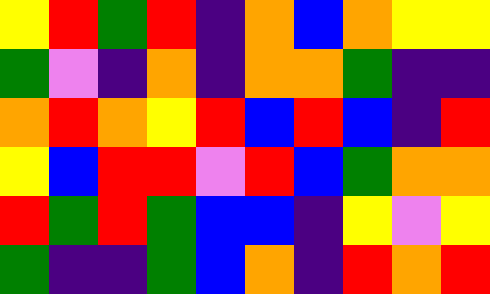[["yellow", "red", "green", "red", "indigo", "orange", "blue", "orange", "yellow", "yellow"], ["green", "violet", "indigo", "orange", "indigo", "orange", "orange", "green", "indigo", "indigo"], ["orange", "red", "orange", "yellow", "red", "blue", "red", "blue", "indigo", "red"], ["yellow", "blue", "red", "red", "violet", "red", "blue", "green", "orange", "orange"], ["red", "green", "red", "green", "blue", "blue", "indigo", "yellow", "violet", "yellow"], ["green", "indigo", "indigo", "green", "blue", "orange", "indigo", "red", "orange", "red"]]